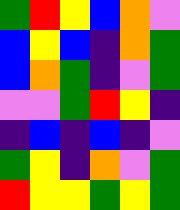[["green", "red", "yellow", "blue", "orange", "violet"], ["blue", "yellow", "blue", "indigo", "orange", "green"], ["blue", "orange", "green", "indigo", "violet", "green"], ["violet", "violet", "green", "red", "yellow", "indigo"], ["indigo", "blue", "indigo", "blue", "indigo", "violet"], ["green", "yellow", "indigo", "orange", "violet", "green"], ["red", "yellow", "yellow", "green", "yellow", "green"]]